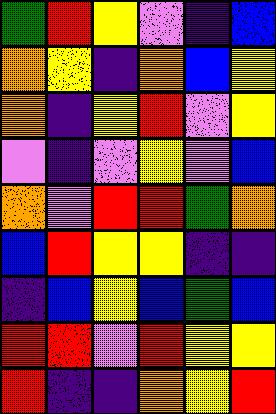[["green", "red", "yellow", "violet", "indigo", "blue"], ["orange", "yellow", "indigo", "orange", "blue", "yellow"], ["orange", "indigo", "yellow", "red", "violet", "yellow"], ["violet", "indigo", "violet", "yellow", "violet", "blue"], ["orange", "violet", "red", "red", "green", "orange"], ["blue", "red", "yellow", "yellow", "indigo", "indigo"], ["indigo", "blue", "yellow", "blue", "green", "blue"], ["red", "red", "violet", "red", "yellow", "yellow"], ["red", "indigo", "indigo", "orange", "yellow", "red"]]